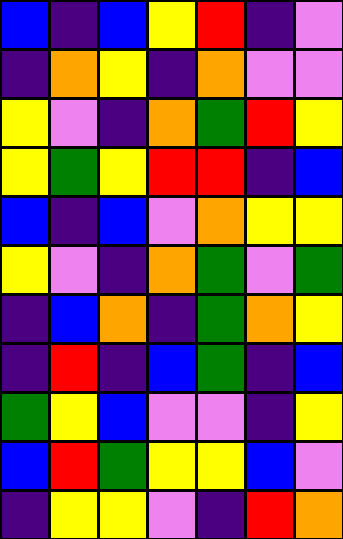[["blue", "indigo", "blue", "yellow", "red", "indigo", "violet"], ["indigo", "orange", "yellow", "indigo", "orange", "violet", "violet"], ["yellow", "violet", "indigo", "orange", "green", "red", "yellow"], ["yellow", "green", "yellow", "red", "red", "indigo", "blue"], ["blue", "indigo", "blue", "violet", "orange", "yellow", "yellow"], ["yellow", "violet", "indigo", "orange", "green", "violet", "green"], ["indigo", "blue", "orange", "indigo", "green", "orange", "yellow"], ["indigo", "red", "indigo", "blue", "green", "indigo", "blue"], ["green", "yellow", "blue", "violet", "violet", "indigo", "yellow"], ["blue", "red", "green", "yellow", "yellow", "blue", "violet"], ["indigo", "yellow", "yellow", "violet", "indigo", "red", "orange"]]